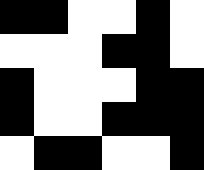[["black", "black", "white", "white", "black", "white"], ["white", "white", "white", "black", "black", "white"], ["black", "white", "white", "white", "black", "black"], ["black", "white", "white", "black", "black", "black"], ["white", "black", "black", "white", "white", "black"]]